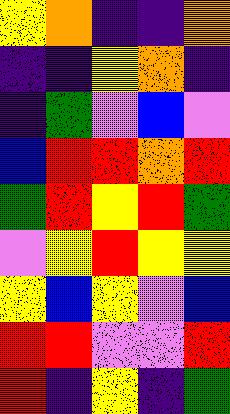[["yellow", "orange", "indigo", "indigo", "orange"], ["indigo", "indigo", "yellow", "orange", "indigo"], ["indigo", "green", "violet", "blue", "violet"], ["blue", "red", "red", "orange", "red"], ["green", "red", "yellow", "red", "green"], ["violet", "yellow", "red", "yellow", "yellow"], ["yellow", "blue", "yellow", "violet", "blue"], ["red", "red", "violet", "violet", "red"], ["red", "indigo", "yellow", "indigo", "green"]]